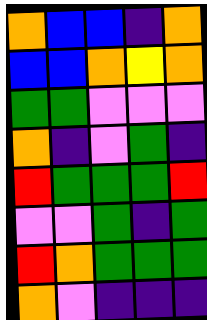[["orange", "blue", "blue", "indigo", "orange"], ["blue", "blue", "orange", "yellow", "orange"], ["green", "green", "violet", "violet", "violet"], ["orange", "indigo", "violet", "green", "indigo"], ["red", "green", "green", "green", "red"], ["violet", "violet", "green", "indigo", "green"], ["red", "orange", "green", "green", "green"], ["orange", "violet", "indigo", "indigo", "indigo"]]